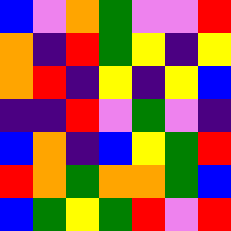[["blue", "violet", "orange", "green", "violet", "violet", "red"], ["orange", "indigo", "red", "green", "yellow", "indigo", "yellow"], ["orange", "red", "indigo", "yellow", "indigo", "yellow", "blue"], ["indigo", "indigo", "red", "violet", "green", "violet", "indigo"], ["blue", "orange", "indigo", "blue", "yellow", "green", "red"], ["red", "orange", "green", "orange", "orange", "green", "blue"], ["blue", "green", "yellow", "green", "red", "violet", "red"]]